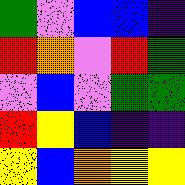[["green", "violet", "blue", "blue", "indigo"], ["red", "orange", "violet", "red", "green"], ["violet", "blue", "violet", "green", "green"], ["red", "yellow", "blue", "indigo", "indigo"], ["yellow", "blue", "orange", "yellow", "yellow"]]